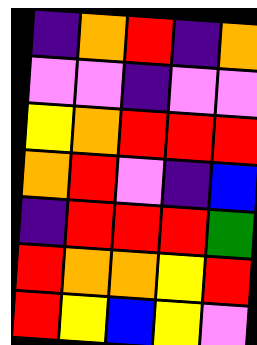[["indigo", "orange", "red", "indigo", "orange"], ["violet", "violet", "indigo", "violet", "violet"], ["yellow", "orange", "red", "red", "red"], ["orange", "red", "violet", "indigo", "blue"], ["indigo", "red", "red", "red", "green"], ["red", "orange", "orange", "yellow", "red"], ["red", "yellow", "blue", "yellow", "violet"]]